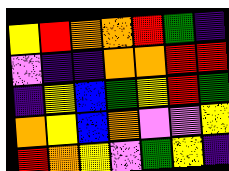[["yellow", "red", "orange", "orange", "red", "green", "indigo"], ["violet", "indigo", "indigo", "orange", "orange", "red", "red"], ["indigo", "yellow", "blue", "green", "yellow", "red", "green"], ["orange", "yellow", "blue", "orange", "violet", "violet", "yellow"], ["red", "orange", "yellow", "violet", "green", "yellow", "indigo"]]